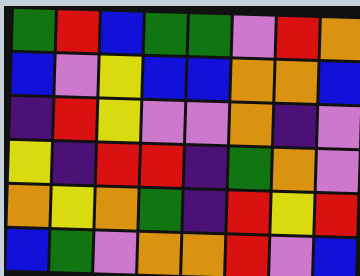[["green", "red", "blue", "green", "green", "violet", "red", "orange"], ["blue", "violet", "yellow", "blue", "blue", "orange", "orange", "blue"], ["indigo", "red", "yellow", "violet", "violet", "orange", "indigo", "violet"], ["yellow", "indigo", "red", "red", "indigo", "green", "orange", "violet"], ["orange", "yellow", "orange", "green", "indigo", "red", "yellow", "red"], ["blue", "green", "violet", "orange", "orange", "red", "violet", "blue"]]